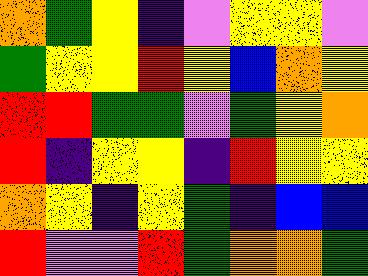[["orange", "green", "yellow", "indigo", "violet", "yellow", "yellow", "violet"], ["green", "yellow", "yellow", "red", "yellow", "blue", "orange", "yellow"], ["red", "red", "green", "green", "violet", "green", "yellow", "orange"], ["red", "indigo", "yellow", "yellow", "indigo", "red", "yellow", "yellow"], ["orange", "yellow", "indigo", "yellow", "green", "indigo", "blue", "blue"], ["red", "violet", "violet", "red", "green", "orange", "orange", "green"]]